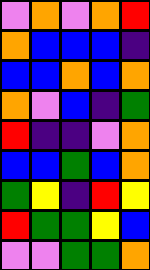[["violet", "orange", "violet", "orange", "red"], ["orange", "blue", "blue", "blue", "indigo"], ["blue", "blue", "orange", "blue", "orange"], ["orange", "violet", "blue", "indigo", "green"], ["red", "indigo", "indigo", "violet", "orange"], ["blue", "blue", "green", "blue", "orange"], ["green", "yellow", "indigo", "red", "yellow"], ["red", "green", "green", "yellow", "blue"], ["violet", "violet", "green", "green", "orange"]]